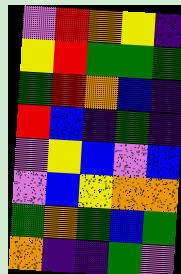[["violet", "red", "orange", "yellow", "indigo"], ["yellow", "red", "green", "green", "green"], ["green", "red", "orange", "blue", "indigo"], ["red", "blue", "indigo", "green", "indigo"], ["violet", "yellow", "blue", "violet", "blue"], ["violet", "blue", "yellow", "orange", "orange"], ["green", "orange", "green", "blue", "green"], ["orange", "indigo", "indigo", "green", "violet"]]